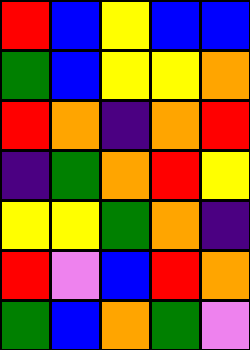[["red", "blue", "yellow", "blue", "blue"], ["green", "blue", "yellow", "yellow", "orange"], ["red", "orange", "indigo", "orange", "red"], ["indigo", "green", "orange", "red", "yellow"], ["yellow", "yellow", "green", "orange", "indigo"], ["red", "violet", "blue", "red", "orange"], ["green", "blue", "orange", "green", "violet"]]